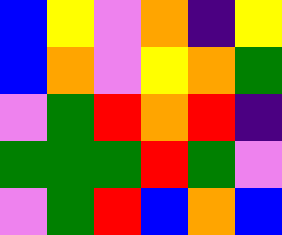[["blue", "yellow", "violet", "orange", "indigo", "yellow"], ["blue", "orange", "violet", "yellow", "orange", "green"], ["violet", "green", "red", "orange", "red", "indigo"], ["green", "green", "green", "red", "green", "violet"], ["violet", "green", "red", "blue", "orange", "blue"]]